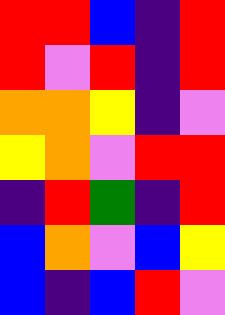[["red", "red", "blue", "indigo", "red"], ["red", "violet", "red", "indigo", "red"], ["orange", "orange", "yellow", "indigo", "violet"], ["yellow", "orange", "violet", "red", "red"], ["indigo", "red", "green", "indigo", "red"], ["blue", "orange", "violet", "blue", "yellow"], ["blue", "indigo", "blue", "red", "violet"]]